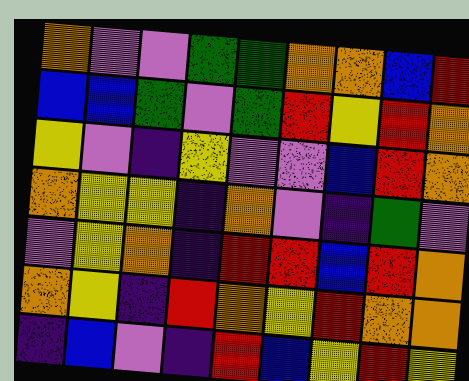[["orange", "violet", "violet", "green", "green", "orange", "orange", "blue", "red"], ["blue", "blue", "green", "violet", "green", "red", "yellow", "red", "orange"], ["yellow", "violet", "indigo", "yellow", "violet", "violet", "blue", "red", "orange"], ["orange", "yellow", "yellow", "indigo", "orange", "violet", "indigo", "green", "violet"], ["violet", "yellow", "orange", "indigo", "red", "red", "blue", "red", "orange"], ["orange", "yellow", "indigo", "red", "orange", "yellow", "red", "orange", "orange"], ["indigo", "blue", "violet", "indigo", "red", "blue", "yellow", "red", "yellow"]]